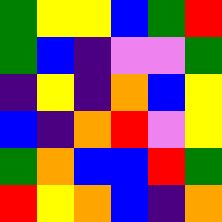[["green", "yellow", "yellow", "blue", "green", "red"], ["green", "blue", "indigo", "violet", "violet", "green"], ["indigo", "yellow", "indigo", "orange", "blue", "yellow"], ["blue", "indigo", "orange", "red", "violet", "yellow"], ["green", "orange", "blue", "blue", "red", "green"], ["red", "yellow", "orange", "blue", "indigo", "orange"]]